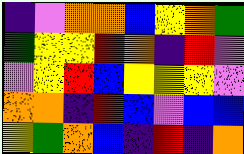[["indigo", "violet", "orange", "orange", "blue", "yellow", "orange", "green"], ["green", "yellow", "yellow", "red", "orange", "indigo", "red", "violet"], ["violet", "yellow", "red", "blue", "yellow", "yellow", "yellow", "violet"], ["orange", "orange", "indigo", "red", "blue", "violet", "blue", "blue"], ["yellow", "green", "orange", "blue", "indigo", "red", "indigo", "orange"]]